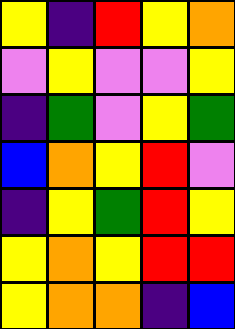[["yellow", "indigo", "red", "yellow", "orange"], ["violet", "yellow", "violet", "violet", "yellow"], ["indigo", "green", "violet", "yellow", "green"], ["blue", "orange", "yellow", "red", "violet"], ["indigo", "yellow", "green", "red", "yellow"], ["yellow", "orange", "yellow", "red", "red"], ["yellow", "orange", "orange", "indigo", "blue"]]